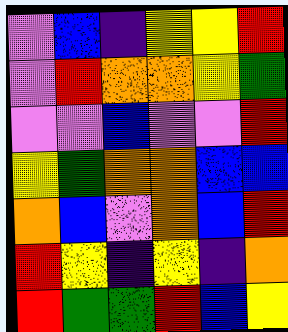[["violet", "blue", "indigo", "yellow", "yellow", "red"], ["violet", "red", "orange", "orange", "yellow", "green"], ["violet", "violet", "blue", "violet", "violet", "red"], ["yellow", "green", "orange", "orange", "blue", "blue"], ["orange", "blue", "violet", "orange", "blue", "red"], ["red", "yellow", "indigo", "yellow", "indigo", "orange"], ["red", "green", "green", "red", "blue", "yellow"]]